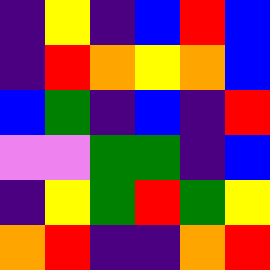[["indigo", "yellow", "indigo", "blue", "red", "blue"], ["indigo", "red", "orange", "yellow", "orange", "blue"], ["blue", "green", "indigo", "blue", "indigo", "red"], ["violet", "violet", "green", "green", "indigo", "blue"], ["indigo", "yellow", "green", "red", "green", "yellow"], ["orange", "red", "indigo", "indigo", "orange", "red"]]